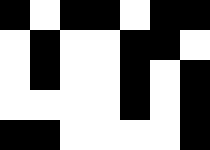[["black", "white", "black", "black", "white", "black", "black"], ["white", "black", "white", "white", "black", "black", "white"], ["white", "black", "white", "white", "black", "white", "black"], ["white", "white", "white", "white", "black", "white", "black"], ["black", "black", "white", "white", "white", "white", "black"]]